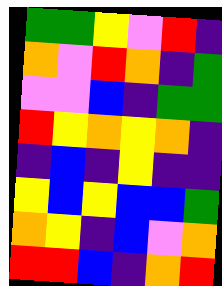[["green", "green", "yellow", "violet", "red", "indigo"], ["orange", "violet", "red", "orange", "indigo", "green"], ["violet", "violet", "blue", "indigo", "green", "green"], ["red", "yellow", "orange", "yellow", "orange", "indigo"], ["indigo", "blue", "indigo", "yellow", "indigo", "indigo"], ["yellow", "blue", "yellow", "blue", "blue", "green"], ["orange", "yellow", "indigo", "blue", "violet", "orange"], ["red", "red", "blue", "indigo", "orange", "red"]]